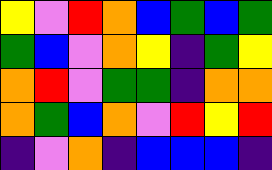[["yellow", "violet", "red", "orange", "blue", "green", "blue", "green"], ["green", "blue", "violet", "orange", "yellow", "indigo", "green", "yellow"], ["orange", "red", "violet", "green", "green", "indigo", "orange", "orange"], ["orange", "green", "blue", "orange", "violet", "red", "yellow", "red"], ["indigo", "violet", "orange", "indigo", "blue", "blue", "blue", "indigo"]]